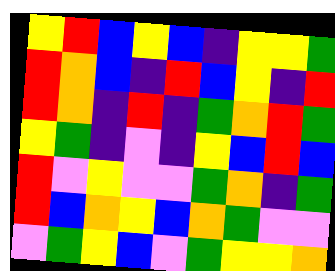[["yellow", "red", "blue", "yellow", "blue", "indigo", "yellow", "yellow", "green"], ["red", "orange", "blue", "indigo", "red", "blue", "yellow", "indigo", "red"], ["red", "orange", "indigo", "red", "indigo", "green", "orange", "red", "green"], ["yellow", "green", "indigo", "violet", "indigo", "yellow", "blue", "red", "blue"], ["red", "violet", "yellow", "violet", "violet", "green", "orange", "indigo", "green"], ["red", "blue", "orange", "yellow", "blue", "orange", "green", "violet", "violet"], ["violet", "green", "yellow", "blue", "violet", "green", "yellow", "yellow", "orange"]]